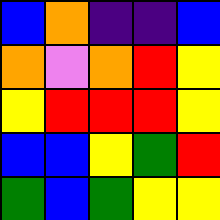[["blue", "orange", "indigo", "indigo", "blue"], ["orange", "violet", "orange", "red", "yellow"], ["yellow", "red", "red", "red", "yellow"], ["blue", "blue", "yellow", "green", "red"], ["green", "blue", "green", "yellow", "yellow"]]